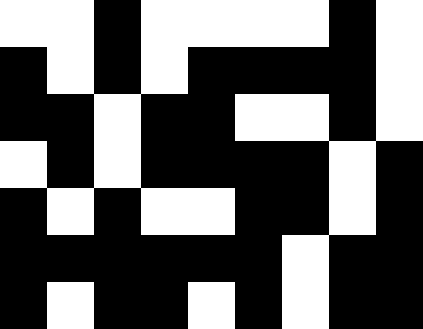[["white", "white", "black", "white", "white", "white", "white", "black", "white"], ["black", "white", "black", "white", "black", "black", "black", "black", "white"], ["black", "black", "white", "black", "black", "white", "white", "black", "white"], ["white", "black", "white", "black", "black", "black", "black", "white", "black"], ["black", "white", "black", "white", "white", "black", "black", "white", "black"], ["black", "black", "black", "black", "black", "black", "white", "black", "black"], ["black", "white", "black", "black", "white", "black", "white", "black", "black"]]